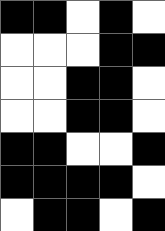[["black", "black", "white", "black", "white"], ["white", "white", "white", "black", "black"], ["white", "white", "black", "black", "white"], ["white", "white", "black", "black", "white"], ["black", "black", "white", "white", "black"], ["black", "black", "black", "black", "white"], ["white", "black", "black", "white", "black"]]